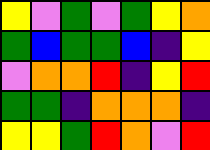[["yellow", "violet", "green", "violet", "green", "yellow", "orange"], ["green", "blue", "green", "green", "blue", "indigo", "yellow"], ["violet", "orange", "orange", "red", "indigo", "yellow", "red"], ["green", "green", "indigo", "orange", "orange", "orange", "indigo"], ["yellow", "yellow", "green", "red", "orange", "violet", "red"]]